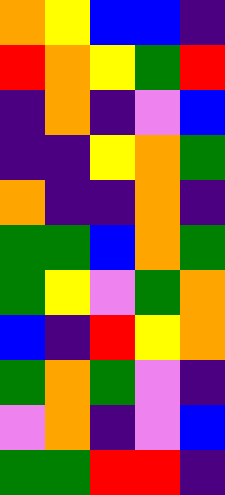[["orange", "yellow", "blue", "blue", "indigo"], ["red", "orange", "yellow", "green", "red"], ["indigo", "orange", "indigo", "violet", "blue"], ["indigo", "indigo", "yellow", "orange", "green"], ["orange", "indigo", "indigo", "orange", "indigo"], ["green", "green", "blue", "orange", "green"], ["green", "yellow", "violet", "green", "orange"], ["blue", "indigo", "red", "yellow", "orange"], ["green", "orange", "green", "violet", "indigo"], ["violet", "orange", "indigo", "violet", "blue"], ["green", "green", "red", "red", "indigo"]]